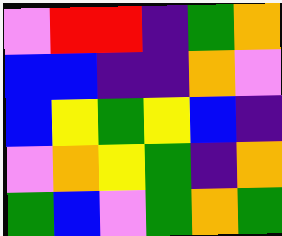[["violet", "red", "red", "indigo", "green", "orange"], ["blue", "blue", "indigo", "indigo", "orange", "violet"], ["blue", "yellow", "green", "yellow", "blue", "indigo"], ["violet", "orange", "yellow", "green", "indigo", "orange"], ["green", "blue", "violet", "green", "orange", "green"]]